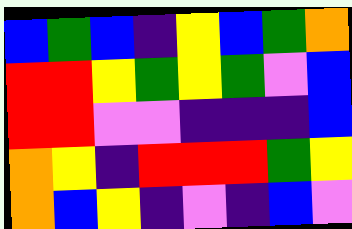[["blue", "green", "blue", "indigo", "yellow", "blue", "green", "orange"], ["red", "red", "yellow", "green", "yellow", "green", "violet", "blue"], ["red", "red", "violet", "violet", "indigo", "indigo", "indigo", "blue"], ["orange", "yellow", "indigo", "red", "red", "red", "green", "yellow"], ["orange", "blue", "yellow", "indigo", "violet", "indigo", "blue", "violet"]]